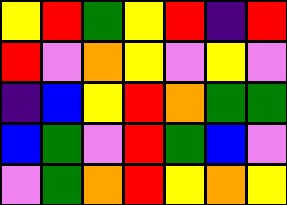[["yellow", "red", "green", "yellow", "red", "indigo", "red"], ["red", "violet", "orange", "yellow", "violet", "yellow", "violet"], ["indigo", "blue", "yellow", "red", "orange", "green", "green"], ["blue", "green", "violet", "red", "green", "blue", "violet"], ["violet", "green", "orange", "red", "yellow", "orange", "yellow"]]